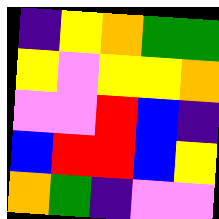[["indigo", "yellow", "orange", "green", "green"], ["yellow", "violet", "yellow", "yellow", "orange"], ["violet", "violet", "red", "blue", "indigo"], ["blue", "red", "red", "blue", "yellow"], ["orange", "green", "indigo", "violet", "violet"]]